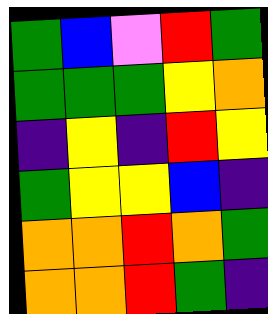[["green", "blue", "violet", "red", "green"], ["green", "green", "green", "yellow", "orange"], ["indigo", "yellow", "indigo", "red", "yellow"], ["green", "yellow", "yellow", "blue", "indigo"], ["orange", "orange", "red", "orange", "green"], ["orange", "orange", "red", "green", "indigo"]]